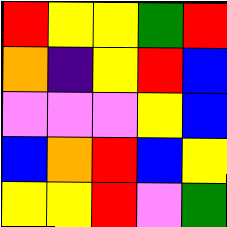[["red", "yellow", "yellow", "green", "red"], ["orange", "indigo", "yellow", "red", "blue"], ["violet", "violet", "violet", "yellow", "blue"], ["blue", "orange", "red", "blue", "yellow"], ["yellow", "yellow", "red", "violet", "green"]]